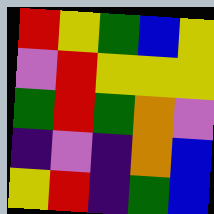[["red", "yellow", "green", "blue", "yellow"], ["violet", "red", "yellow", "yellow", "yellow"], ["green", "red", "green", "orange", "violet"], ["indigo", "violet", "indigo", "orange", "blue"], ["yellow", "red", "indigo", "green", "blue"]]